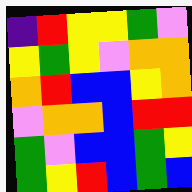[["indigo", "red", "yellow", "yellow", "green", "violet"], ["yellow", "green", "yellow", "violet", "orange", "orange"], ["orange", "red", "blue", "blue", "yellow", "orange"], ["violet", "orange", "orange", "blue", "red", "red"], ["green", "violet", "blue", "blue", "green", "yellow"], ["green", "yellow", "red", "blue", "green", "blue"]]